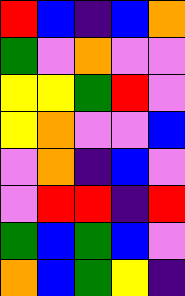[["red", "blue", "indigo", "blue", "orange"], ["green", "violet", "orange", "violet", "violet"], ["yellow", "yellow", "green", "red", "violet"], ["yellow", "orange", "violet", "violet", "blue"], ["violet", "orange", "indigo", "blue", "violet"], ["violet", "red", "red", "indigo", "red"], ["green", "blue", "green", "blue", "violet"], ["orange", "blue", "green", "yellow", "indigo"]]